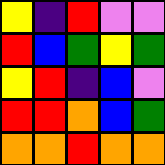[["yellow", "indigo", "red", "violet", "violet"], ["red", "blue", "green", "yellow", "green"], ["yellow", "red", "indigo", "blue", "violet"], ["red", "red", "orange", "blue", "green"], ["orange", "orange", "red", "orange", "orange"]]